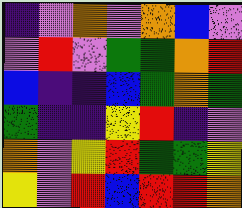[["indigo", "violet", "orange", "violet", "orange", "blue", "violet"], ["violet", "red", "violet", "green", "green", "orange", "red"], ["blue", "indigo", "indigo", "blue", "green", "orange", "green"], ["green", "indigo", "indigo", "yellow", "red", "indigo", "violet"], ["orange", "violet", "yellow", "red", "green", "green", "yellow"], ["yellow", "violet", "red", "blue", "red", "red", "orange"]]